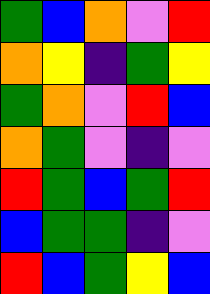[["green", "blue", "orange", "violet", "red"], ["orange", "yellow", "indigo", "green", "yellow"], ["green", "orange", "violet", "red", "blue"], ["orange", "green", "violet", "indigo", "violet"], ["red", "green", "blue", "green", "red"], ["blue", "green", "green", "indigo", "violet"], ["red", "blue", "green", "yellow", "blue"]]